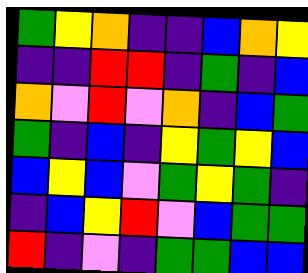[["green", "yellow", "orange", "indigo", "indigo", "blue", "orange", "yellow"], ["indigo", "indigo", "red", "red", "indigo", "green", "indigo", "blue"], ["orange", "violet", "red", "violet", "orange", "indigo", "blue", "green"], ["green", "indigo", "blue", "indigo", "yellow", "green", "yellow", "blue"], ["blue", "yellow", "blue", "violet", "green", "yellow", "green", "indigo"], ["indigo", "blue", "yellow", "red", "violet", "blue", "green", "green"], ["red", "indigo", "violet", "indigo", "green", "green", "blue", "blue"]]